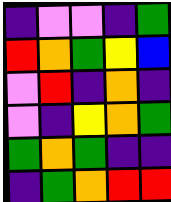[["indigo", "violet", "violet", "indigo", "green"], ["red", "orange", "green", "yellow", "blue"], ["violet", "red", "indigo", "orange", "indigo"], ["violet", "indigo", "yellow", "orange", "green"], ["green", "orange", "green", "indigo", "indigo"], ["indigo", "green", "orange", "red", "red"]]